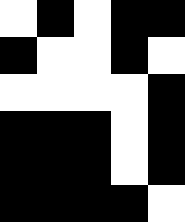[["white", "black", "white", "black", "black"], ["black", "white", "white", "black", "white"], ["white", "white", "white", "white", "black"], ["black", "black", "black", "white", "black"], ["black", "black", "black", "white", "black"], ["black", "black", "black", "black", "white"]]